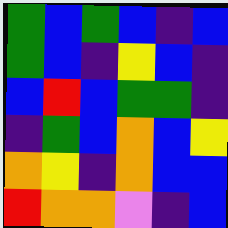[["green", "blue", "green", "blue", "indigo", "blue"], ["green", "blue", "indigo", "yellow", "blue", "indigo"], ["blue", "red", "blue", "green", "green", "indigo"], ["indigo", "green", "blue", "orange", "blue", "yellow"], ["orange", "yellow", "indigo", "orange", "blue", "blue"], ["red", "orange", "orange", "violet", "indigo", "blue"]]